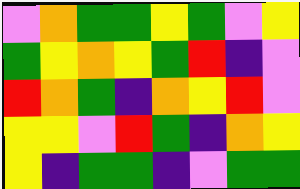[["violet", "orange", "green", "green", "yellow", "green", "violet", "yellow"], ["green", "yellow", "orange", "yellow", "green", "red", "indigo", "violet"], ["red", "orange", "green", "indigo", "orange", "yellow", "red", "violet"], ["yellow", "yellow", "violet", "red", "green", "indigo", "orange", "yellow"], ["yellow", "indigo", "green", "green", "indigo", "violet", "green", "green"]]